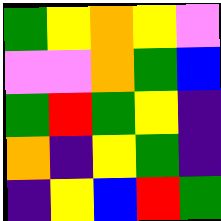[["green", "yellow", "orange", "yellow", "violet"], ["violet", "violet", "orange", "green", "blue"], ["green", "red", "green", "yellow", "indigo"], ["orange", "indigo", "yellow", "green", "indigo"], ["indigo", "yellow", "blue", "red", "green"]]